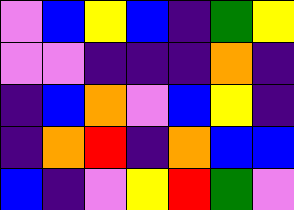[["violet", "blue", "yellow", "blue", "indigo", "green", "yellow"], ["violet", "violet", "indigo", "indigo", "indigo", "orange", "indigo"], ["indigo", "blue", "orange", "violet", "blue", "yellow", "indigo"], ["indigo", "orange", "red", "indigo", "orange", "blue", "blue"], ["blue", "indigo", "violet", "yellow", "red", "green", "violet"]]